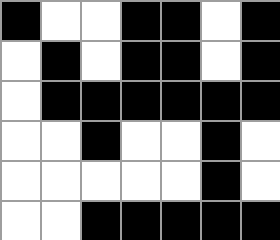[["black", "white", "white", "black", "black", "white", "black"], ["white", "black", "white", "black", "black", "white", "black"], ["white", "black", "black", "black", "black", "black", "black"], ["white", "white", "black", "white", "white", "black", "white"], ["white", "white", "white", "white", "white", "black", "white"], ["white", "white", "black", "black", "black", "black", "black"]]